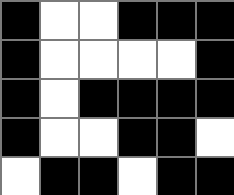[["black", "white", "white", "black", "black", "black"], ["black", "white", "white", "white", "white", "black"], ["black", "white", "black", "black", "black", "black"], ["black", "white", "white", "black", "black", "white"], ["white", "black", "black", "white", "black", "black"]]